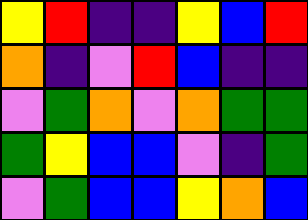[["yellow", "red", "indigo", "indigo", "yellow", "blue", "red"], ["orange", "indigo", "violet", "red", "blue", "indigo", "indigo"], ["violet", "green", "orange", "violet", "orange", "green", "green"], ["green", "yellow", "blue", "blue", "violet", "indigo", "green"], ["violet", "green", "blue", "blue", "yellow", "orange", "blue"]]